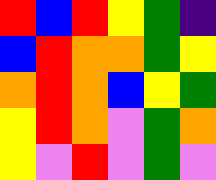[["red", "blue", "red", "yellow", "green", "indigo"], ["blue", "red", "orange", "orange", "green", "yellow"], ["orange", "red", "orange", "blue", "yellow", "green"], ["yellow", "red", "orange", "violet", "green", "orange"], ["yellow", "violet", "red", "violet", "green", "violet"]]